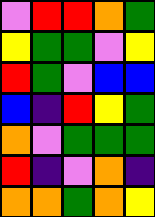[["violet", "red", "red", "orange", "green"], ["yellow", "green", "green", "violet", "yellow"], ["red", "green", "violet", "blue", "blue"], ["blue", "indigo", "red", "yellow", "green"], ["orange", "violet", "green", "green", "green"], ["red", "indigo", "violet", "orange", "indigo"], ["orange", "orange", "green", "orange", "yellow"]]